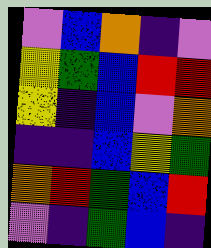[["violet", "blue", "orange", "indigo", "violet"], ["yellow", "green", "blue", "red", "red"], ["yellow", "indigo", "blue", "violet", "orange"], ["indigo", "indigo", "blue", "yellow", "green"], ["orange", "red", "green", "blue", "red"], ["violet", "indigo", "green", "blue", "indigo"]]